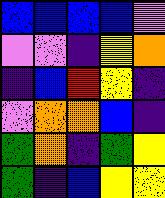[["blue", "blue", "blue", "blue", "violet"], ["violet", "violet", "indigo", "yellow", "orange"], ["indigo", "blue", "red", "yellow", "indigo"], ["violet", "orange", "orange", "blue", "indigo"], ["green", "orange", "indigo", "green", "yellow"], ["green", "indigo", "blue", "yellow", "yellow"]]